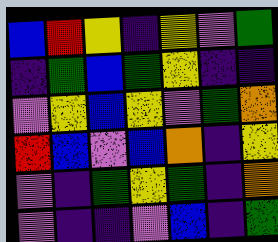[["blue", "red", "yellow", "indigo", "yellow", "violet", "green"], ["indigo", "green", "blue", "green", "yellow", "indigo", "indigo"], ["violet", "yellow", "blue", "yellow", "violet", "green", "orange"], ["red", "blue", "violet", "blue", "orange", "indigo", "yellow"], ["violet", "indigo", "green", "yellow", "green", "indigo", "orange"], ["violet", "indigo", "indigo", "violet", "blue", "indigo", "green"]]